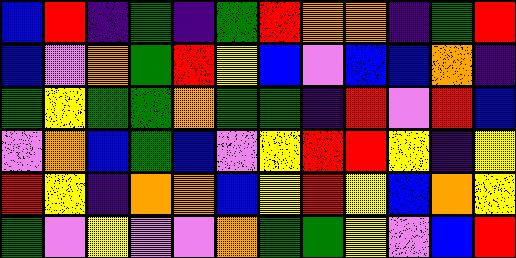[["blue", "red", "indigo", "green", "indigo", "green", "red", "orange", "orange", "indigo", "green", "red"], ["blue", "violet", "orange", "green", "red", "yellow", "blue", "violet", "blue", "blue", "orange", "indigo"], ["green", "yellow", "green", "green", "orange", "green", "green", "indigo", "red", "violet", "red", "blue"], ["violet", "orange", "blue", "green", "blue", "violet", "yellow", "red", "red", "yellow", "indigo", "yellow"], ["red", "yellow", "indigo", "orange", "orange", "blue", "yellow", "red", "yellow", "blue", "orange", "yellow"], ["green", "violet", "yellow", "violet", "violet", "orange", "green", "green", "yellow", "violet", "blue", "red"]]